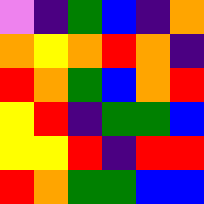[["violet", "indigo", "green", "blue", "indigo", "orange"], ["orange", "yellow", "orange", "red", "orange", "indigo"], ["red", "orange", "green", "blue", "orange", "red"], ["yellow", "red", "indigo", "green", "green", "blue"], ["yellow", "yellow", "red", "indigo", "red", "red"], ["red", "orange", "green", "green", "blue", "blue"]]